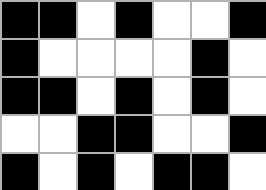[["black", "black", "white", "black", "white", "white", "black"], ["black", "white", "white", "white", "white", "black", "white"], ["black", "black", "white", "black", "white", "black", "white"], ["white", "white", "black", "black", "white", "white", "black"], ["black", "white", "black", "white", "black", "black", "white"]]